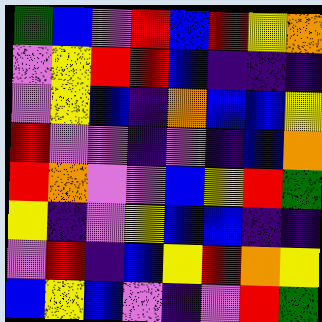[["green", "blue", "violet", "red", "blue", "red", "yellow", "orange"], ["violet", "yellow", "red", "red", "blue", "indigo", "indigo", "indigo"], ["violet", "yellow", "blue", "indigo", "orange", "blue", "blue", "yellow"], ["red", "violet", "violet", "indigo", "violet", "indigo", "blue", "orange"], ["red", "orange", "violet", "violet", "blue", "yellow", "red", "green"], ["yellow", "indigo", "violet", "yellow", "blue", "blue", "indigo", "indigo"], ["violet", "red", "indigo", "blue", "yellow", "red", "orange", "yellow"], ["blue", "yellow", "blue", "violet", "indigo", "violet", "red", "green"]]